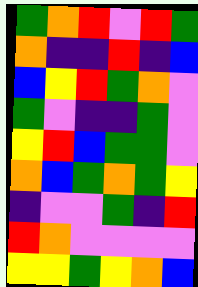[["green", "orange", "red", "violet", "red", "green"], ["orange", "indigo", "indigo", "red", "indigo", "blue"], ["blue", "yellow", "red", "green", "orange", "violet"], ["green", "violet", "indigo", "indigo", "green", "violet"], ["yellow", "red", "blue", "green", "green", "violet"], ["orange", "blue", "green", "orange", "green", "yellow"], ["indigo", "violet", "violet", "green", "indigo", "red"], ["red", "orange", "violet", "violet", "violet", "violet"], ["yellow", "yellow", "green", "yellow", "orange", "blue"]]